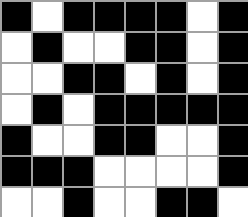[["black", "white", "black", "black", "black", "black", "white", "black"], ["white", "black", "white", "white", "black", "black", "white", "black"], ["white", "white", "black", "black", "white", "black", "white", "black"], ["white", "black", "white", "black", "black", "black", "black", "black"], ["black", "white", "white", "black", "black", "white", "white", "black"], ["black", "black", "black", "white", "white", "white", "white", "black"], ["white", "white", "black", "white", "white", "black", "black", "white"]]